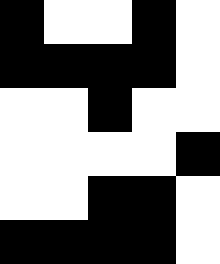[["black", "white", "white", "black", "white"], ["black", "black", "black", "black", "white"], ["white", "white", "black", "white", "white"], ["white", "white", "white", "white", "black"], ["white", "white", "black", "black", "white"], ["black", "black", "black", "black", "white"]]